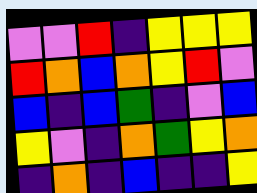[["violet", "violet", "red", "indigo", "yellow", "yellow", "yellow"], ["red", "orange", "blue", "orange", "yellow", "red", "violet"], ["blue", "indigo", "blue", "green", "indigo", "violet", "blue"], ["yellow", "violet", "indigo", "orange", "green", "yellow", "orange"], ["indigo", "orange", "indigo", "blue", "indigo", "indigo", "yellow"]]